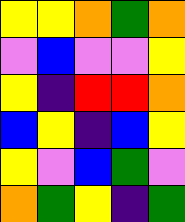[["yellow", "yellow", "orange", "green", "orange"], ["violet", "blue", "violet", "violet", "yellow"], ["yellow", "indigo", "red", "red", "orange"], ["blue", "yellow", "indigo", "blue", "yellow"], ["yellow", "violet", "blue", "green", "violet"], ["orange", "green", "yellow", "indigo", "green"]]